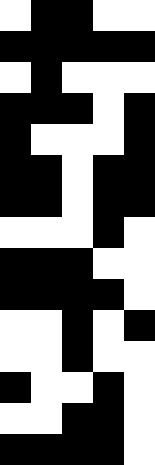[["white", "black", "black", "white", "white"], ["black", "black", "black", "black", "black"], ["white", "black", "white", "white", "white"], ["black", "black", "black", "white", "black"], ["black", "white", "white", "white", "black"], ["black", "black", "white", "black", "black"], ["black", "black", "white", "black", "black"], ["white", "white", "white", "black", "white"], ["black", "black", "black", "white", "white"], ["black", "black", "black", "black", "white"], ["white", "white", "black", "white", "black"], ["white", "white", "black", "white", "white"], ["black", "white", "white", "black", "white"], ["white", "white", "black", "black", "white"], ["black", "black", "black", "black", "white"]]